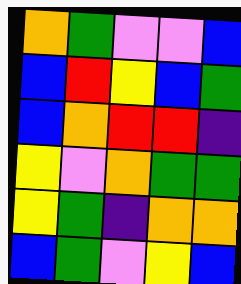[["orange", "green", "violet", "violet", "blue"], ["blue", "red", "yellow", "blue", "green"], ["blue", "orange", "red", "red", "indigo"], ["yellow", "violet", "orange", "green", "green"], ["yellow", "green", "indigo", "orange", "orange"], ["blue", "green", "violet", "yellow", "blue"]]